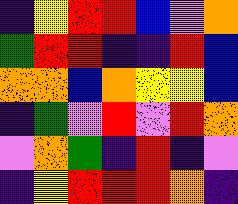[["indigo", "yellow", "red", "red", "blue", "violet", "orange"], ["green", "red", "red", "indigo", "indigo", "red", "blue"], ["orange", "orange", "blue", "orange", "yellow", "yellow", "blue"], ["indigo", "green", "violet", "red", "violet", "red", "orange"], ["violet", "orange", "green", "indigo", "red", "indigo", "violet"], ["indigo", "yellow", "red", "red", "red", "orange", "indigo"]]